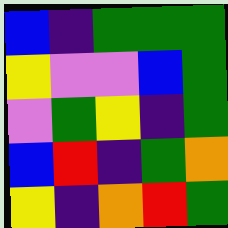[["blue", "indigo", "green", "green", "green"], ["yellow", "violet", "violet", "blue", "green"], ["violet", "green", "yellow", "indigo", "green"], ["blue", "red", "indigo", "green", "orange"], ["yellow", "indigo", "orange", "red", "green"]]